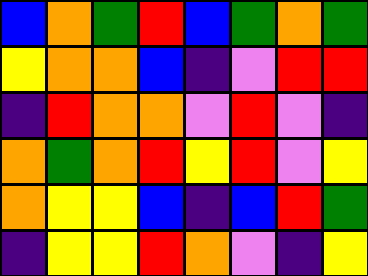[["blue", "orange", "green", "red", "blue", "green", "orange", "green"], ["yellow", "orange", "orange", "blue", "indigo", "violet", "red", "red"], ["indigo", "red", "orange", "orange", "violet", "red", "violet", "indigo"], ["orange", "green", "orange", "red", "yellow", "red", "violet", "yellow"], ["orange", "yellow", "yellow", "blue", "indigo", "blue", "red", "green"], ["indigo", "yellow", "yellow", "red", "orange", "violet", "indigo", "yellow"]]